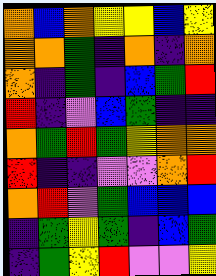[["orange", "blue", "orange", "yellow", "yellow", "blue", "yellow"], ["orange", "orange", "green", "indigo", "orange", "indigo", "orange"], ["orange", "indigo", "green", "indigo", "blue", "green", "red"], ["red", "indigo", "violet", "blue", "green", "indigo", "indigo"], ["orange", "green", "red", "green", "yellow", "orange", "orange"], ["red", "indigo", "indigo", "violet", "violet", "orange", "red"], ["orange", "red", "violet", "green", "blue", "blue", "blue"], ["indigo", "green", "yellow", "green", "indigo", "blue", "green"], ["indigo", "green", "yellow", "red", "violet", "violet", "yellow"]]